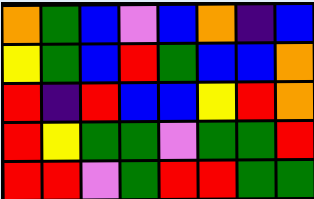[["orange", "green", "blue", "violet", "blue", "orange", "indigo", "blue"], ["yellow", "green", "blue", "red", "green", "blue", "blue", "orange"], ["red", "indigo", "red", "blue", "blue", "yellow", "red", "orange"], ["red", "yellow", "green", "green", "violet", "green", "green", "red"], ["red", "red", "violet", "green", "red", "red", "green", "green"]]